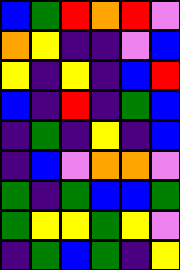[["blue", "green", "red", "orange", "red", "violet"], ["orange", "yellow", "indigo", "indigo", "violet", "blue"], ["yellow", "indigo", "yellow", "indigo", "blue", "red"], ["blue", "indigo", "red", "indigo", "green", "blue"], ["indigo", "green", "indigo", "yellow", "indigo", "blue"], ["indigo", "blue", "violet", "orange", "orange", "violet"], ["green", "indigo", "green", "blue", "blue", "green"], ["green", "yellow", "yellow", "green", "yellow", "violet"], ["indigo", "green", "blue", "green", "indigo", "yellow"]]